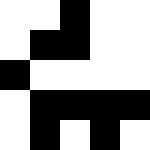[["white", "white", "black", "white", "white"], ["white", "black", "black", "white", "white"], ["black", "white", "white", "white", "white"], ["white", "black", "black", "black", "black"], ["white", "black", "white", "black", "white"]]